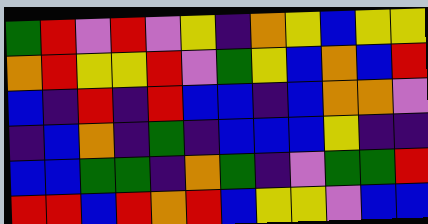[["green", "red", "violet", "red", "violet", "yellow", "indigo", "orange", "yellow", "blue", "yellow", "yellow"], ["orange", "red", "yellow", "yellow", "red", "violet", "green", "yellow", "blue", "orange", "blue", "red"], ["blue", "indigo", "red", "indigo", "red", "blue", "blue", "indigo", "blue", "orange", "orange", "violet"], ["indigo", "blue", "orange", "indigo", "green", "indigo", "blue", "blue", "blue", "yellow", "indigo", "indigo"], ["blue", "blue", "green", "green", "indigo", "orange", "green", "indigo", "violet", "green", "green", "red"], ["red", "red", "blue", "red", "orange", "red", "blue", "yellow", "yellow", "violet", "blue", "blue"]]